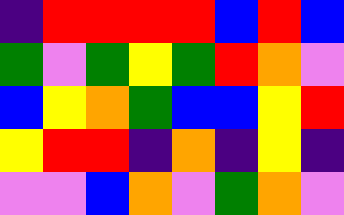[["indigo", "red", "red", "red", "red", "blue", "red", "blue"], ["green", "violet", "green", "yellow", "green", "red", "orange", "violet"], ["blue", "yellow", "orange", "green", "blue", "blue", "yellow", "red"], ["yellow", "red", "red", "indigo", "orange", "indigo", "yellow", "indigo"], ["violet", "violet", "blue", "orange", "violet", "green", "orange", "violet"]]